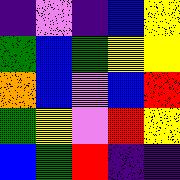[["indigo", "violet", "indigo", "blue", "yellow"], ["green", "blue", "green", "yellow", "yellow"], ["orange", "blue", "violet", "blue", "red"], ["green", "yellow", "violet", "red", "yellow"], ["blue", "green", "red", "indigo", "indigo"]]